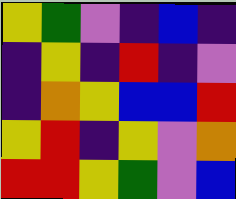[["yellow", "green", "violet", "indigo", "blue", "indigo"], ["indigo", "yellow", "indigo", "red", "indigo", "violet"], ["indigo", "orange", "yellow", "blue", "blue", "red"], ["yellow", "red", "indigo", "yellow", "violet", "orange"], ["red", "red", "yellow", "green", "violet", "blue"]]